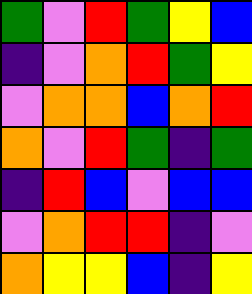[["green", "violet", "red", "green", "yellow", "blue"], ["indigo", "violet", "orange", "red", "green", "yellow"], ["violet", "orange", "orange", "blue", "orange", "red"], ["orange", "violet", "red", "green", "indigo", "green"], ["indigo", "red", "blue", "violet", "blue", "blue"], ["violet", "orange", "red", "red", "indigo", "violet"], ["orange", "yellow", "yellow", "blue", "indigo", "yellow"]]